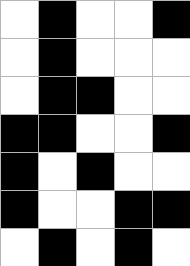[["white", "black", "white", "white", "black"], ["white", "black", "white", "white", "white"], ["white", "black", "black", "white", "white"], ["black", "black", "white", "white", "black"], ["black", "white", "black", "white", "white"], ["black", "white", "white", "black", "black"], ["white", "black", "white", "black", "white"]]